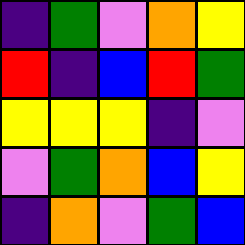[["indigo", "green", "violet", "orange", "yellow"], ["red", "indigo", "blue", "red", "green"], ["yellow", "yellow", "yellow", "indigo", "violet"], ["violet", "green", "orange", "blue", "yellow"], ["indigo", "orange", "violet", "green", "blue"]]